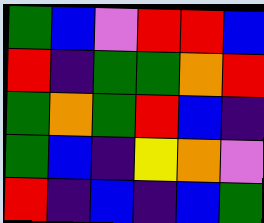[["green", "blue", "violet", "red", "red", "blue"], ["red", "indigo", "green", "green", "orange", "red"], ["green", "orange", "green", "red", "blue", "indigo"], ["green", "blue", "indigo", "yellow", "orange", "violet"], ["red", "indigo", "blue", "indigo", "blue", "green"]]